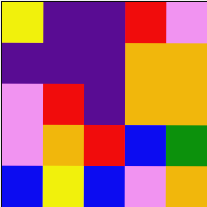[["yellow", "indigo", "indigo", "red", "violet"], ["indigo", "indigo", "indigo", "orange", "orange"], ["violet", "red", "indigo", "orange", "orange"], ["violet", "orange", "red", "blue", "green"], ["blue", "yellow", "blue", "violet", "orange"]]